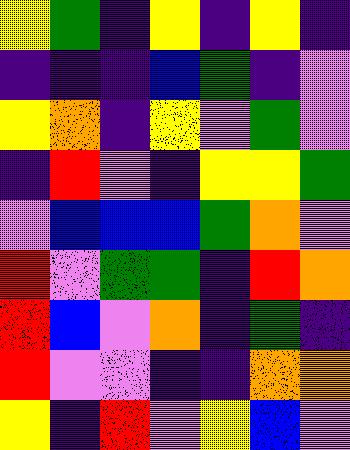[["yellow", "green", "indigo", "yellow", "indigo", "yellow", "indigo"], ["indigo", "indigo", "indigo", "blue", "green", "indigo", "violet"], ["yellow", "orange", "indigo", "yellow", "violet", "green", "violet"], ["indigo", "red", "violet", "indigo", "yellow", "yellow", "green"], ["violet", "blue", "blue", "blue", "green", "orange", "violet"], ["red", "violet", "green", "green", "indigo", "red", "orange"], ["red", "blue", "violet", "orange", "indigo", "green", "indigo"], ["red", "violet", "violet", "indigo", "indigo", "orange", "orange"], ["yellow", "indigo", "red", "violet", "yellow", "blue", "violet"]]